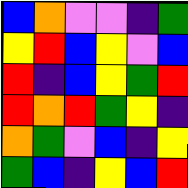[["blue", "orange", "violet", "violet", "indigo", "green"], ["yellow", "red", "blue", "yellow", "violet", "blue"], ["red", "indigo", "blue", "yellow", "green", "red"], ["red", "orange", "red", "green", "yellow", "indigo"], ["orange", "green", "violet", "blue", "indigo", "yellow"], ["green", "blue", "indigo", "yellow", "blue", "red"]]